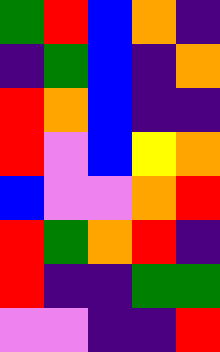[["green", "red", "blue", "orange", "indigo"], ["indigo", "green", "blue", "indigo", "orange"], ["red", "orange", "blue", "indigo", "indigo"], ["red", "violet", "blue", "yellow", "orange"], ["blue", "violet", "violet", "orange", "red"], ["red", "green", "orange", "red", "indigo"], ["red", "indigo", "indigo", "green", "green"], ["violet", "violet", "indigo", "indigo", "red"]]